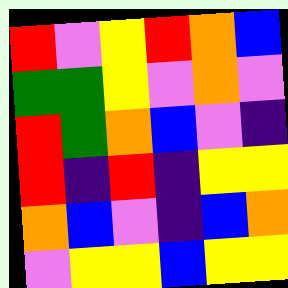[["red", "violet", "yellow", "red", "orange", "blue"], ["green", "green", "yellow", "violet", "orange", "violet"], ["red", "green", "orange", "blue", "violet", "indigo"], ["red", "indigo", "red", "indigo", "yellow", "yellow"], ["orange", "blue", "violet", "indigo", "blue", "orange"], ["violet", "yellow", "yellow", "blue", "yellow", "yellow"]]